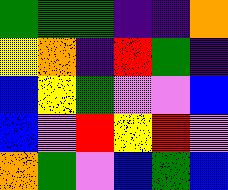[["green", "green", "green", "indigo", "indigo", "orange"], ["yellow", "orange", "indigo", "red", "green", "indigo"], ["blue", "yellow", "green", "violet", "violet", "blue"], ["blue", "violet", "red", "yellow", "red", "violet"], ["orange", "green", "violet", "blue", "green", "blue"]]